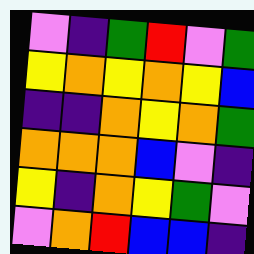[["violet", "indigo", "green", "red", "violet", "green"], ["yellow", "orange", "yellow", "orange", "yellow", "blue"], ["indigo", "indigo", "orange", "yellow", "orange", "green"], ["orange", "orange", "orange", "blue", "violet", "indigo"], ["yellow", "indigo", "orange", "yellow", "green", "violet"], ["violet", "orange", "red", "blue", "blue", "indigo"]]